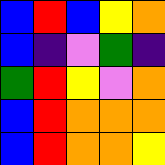[["blue", "red", "blue", "yellow", "orange"], ["blue", "indigo", "violet", "green", "indigo"], ["green", "red", "yellow", "violet", "orange"], ["blue", "red", "orange", "orange", "orange"], ["blue", "red", "orange", "orange", "yellow"]]